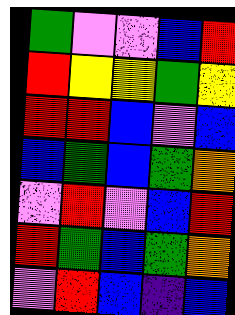[["green", "violet", "violet", "blue", "red"], ["red", "yellow", "yellow", "green", "yellow"], ["red", "red", "blue", "violet", "blue"], ["blue", "green", "blue", "green", "orange"], ["violet", "red", "violet", "blue", "red"], ["red", "green", "blue", "green", "orange"], ["violet", "red", "blue", "indigo", "blue"]]